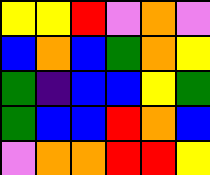[["yellow", "yellow", "red", "violet", "orange", "violet"], ["blue", "orange", "blue", "green", "orange", "yellow"], ["green", "indigo", "blue", "blue", "yellow", "green"], ["green", "blue", "blue", "red", "orange", "blue"], ["violet", "orange", "orange", "red", "red", "yellow"]]